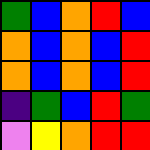[["green", "blue", "orange", "red", "blue"], ["orange", "blue", "orange", "blue", "red"], ["orange", "blue", "orange", "blue", "red"], ["indigo", "green", "blue", "red", "green"], ["violet", "yellow", "orange", "red", "red"]]